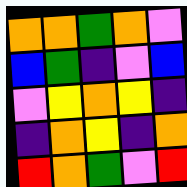[["orange", "orange", "green", "orange", "violet"], ["blue", "green", "indigo", "violet", "blue"], ["violet", "yellow", "orange", "yellow", "indigo"], ["indigo", "orange", "yellow", "indigo", "orange"], ["red", "orange", "green", "violet", "red"]]